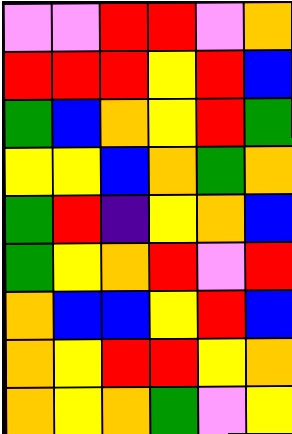[["violet", "violet", "red", "red", "violet", "orange"], ["red", "red", "red", "yellow", "red", "blue"], ["green", "blue", "orange", "yellow", "red", "green"], ["yellow", "yellow", "blue", "orange", "green", "orange"], ["green", "red", "indigo", "yellow", "orange", "blue"], ["green", "yellow", "orange", "red", "violet", "red"], ["orange", "blue", "blue", "yellow", "red", "blue"], ["orange", "yellow", "red", "red", "yellow", "orange"], ["orange", "yellow", "orange", "green", "violet", "yellow"]]